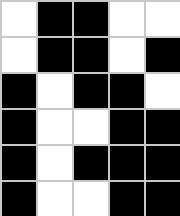[["white", "black", "black", "white", "white"], ["white", "black", "black", "white", "black"], ["black", "white", "black", "black", "white"], ["black", "white", "white", "black", "black"], ["black", "white", "black", "black", "black"], ["black", "white", "white", "black", "black"]]